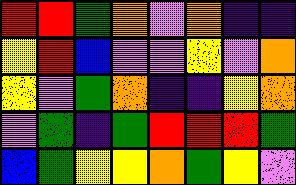[["red", "red", "green", "orange", "violet", "orange", "indigo", "indigo"], ["yellow", "red", "blue", "violet", "violet", "yellow", "violet", "orange"], ["yellow", "violet", "green", "orange", "indigo", "indigo", "yellow", "orange"], ["violet", "green", "indigo", "green", "red", "red", "red", "green"], ["blue", "green", "yellow", "yellow", "orange", "green", "yellow", "violet"]]